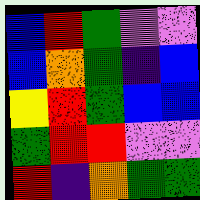[["blue", "red", "green", "violet", "violet"], ["blue", "orange", "green", "indigo", "blue"], ["yellow", "red", "green", "blue", "blue"], ["green", "red", "red", "violet", "violet"], ["red", "indigo", "orange", "green", "green"]]